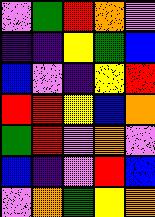[["violet", "green", "red", "orange", "violet"], ["indigo", "indigo", "yellow", "green", "blue"], ["blue", "violet", "indigo", "yellow", "red"], ["red", "red", "yellow", "blue", "orange"], ["green", "red", "violet", "orange", "violet"], ["blue", "indigo", "violet", "red", "blue"], ["violet", "orange", "green", "yellow", "orange"]]